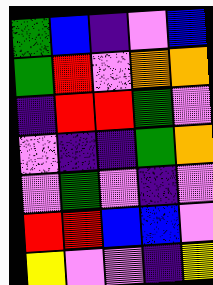[["green", "blue", "indigo", "violet", "blue"], ["green", "red", "violet", "orange", "orange"], ["indigo", "red", "red", "green", "violet"], ["violet", "indigo", "indigo", "green", "orange"], ["violet", "green", "violet", "indigo", "violet"], ["red", "red", "blue", "blue", "violet"], ["yellow", "violet", "violet", "indigo", "yellow"]]